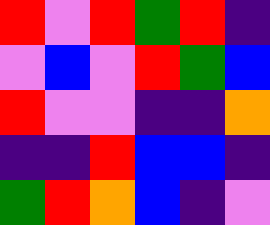[["red", "violet", "red", "green", "red", "indigo"], ["violet", "blue", "violet", "red", "green", "blue"], ["red", "violet", "violet", "indigo", "indigo", "orange"], ["indigo", "indigo", "red", "blue", "blue", "indigo"], ["green", "red", "orange", "blue", "indigo", "violet"]]